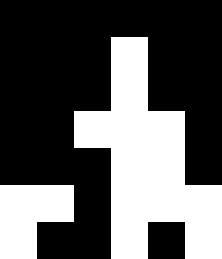[["black", "black", "black", "black", "black", "black"], ["black", "black", "black", "white", "black", "black"], ["black", "black", "black", "white", "black", "black"], ["black", "black", "white", "white", "white", "black"], ["black", "black", "black", "white", "white", "black"], ["white", "white", "black", "white", "white", "white"], ["white", "black", "black", "white", "black", "white"]]